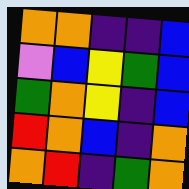[["orange", "orange", "indigo", "indigo", "blue"], ["violet", "blue", "yellow", "green", "blue"], ["green", "orange", "yellow", "indigo", "blue"], ["red", "orange", "blue", "indigo", "orange"], ["orange", "red", "indigo", "green", "orange"]]